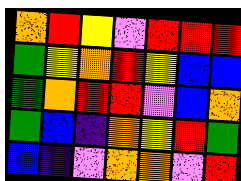[["orange", "red", "yellow", "violet", "red", "red", "red"], ["green", "yellow", "orange", "red", "yellow", "blue", "blue"], ["green", "orange", "red", "red", "violet", "blue", "orange"], ["green", "blue", "indigo", "orange", "yellow", "red", "green"], ["blue", "indigo", "violet", "orange", "orange", "violet", "red"]]